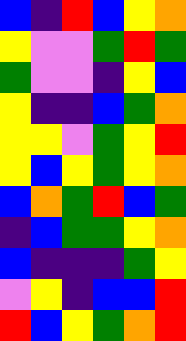[["blue", "indigo", "red", "blue", "yellow", "orange"], ["yellow", "violet", "violet", "green", "red", "green"], ["green", "violet", "violet", "indigo", "yellow", "blue"], ["yellow", "indigo", "indigo", "blue", "green", "orange"], ["yellow", "yellow", "violet", "green", "yellow", "red"], ["yellow", "blue", "yellow", "green", "yellow", "orange"], ["blue", "orange", "green", "red", "blue", "green"], ["indigo", "blue", "green", "green", "yellow", "orange"], ["blue", "indigo", "indigo", "indigo", "green", "yellow"], ["violet", "yellow", "indigo", "blue", "blue", "red"], ["red", "blue", "yellow", "green", "orange", "red"]]